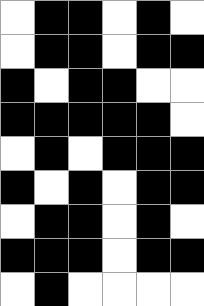[["white", "black", "black", "white", "black", "white"], ["white", "black", "black", "white", "black", "black"], ["black", "white", "black", "black", "white", "white"], ["black", "black", "black", "black", "black", "white"], ["white", "black", "white", "black", "black", "black"], ["black", "white", "black", "white", "black", "black"], ["white", "black", "black", "white", "black", "white"], ["black", "black", "black", "white", "black", "black"], ["white", "black", "white", "white", "white", "white"]]